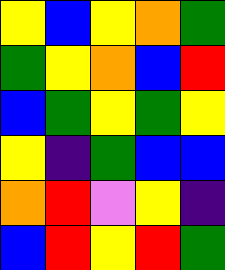[["yellow", "blue", "yellow", "orange", "green"], ["green", "yellow", "orange", "blue", "red"], ["blue", "green", "yellow", "green", "yellow"], ["yellow", "indigo", "green", "blue", "blue"], ["orange", "red", "violet", "yellow", "indigo"], ["blue", "red", "yellow", "red", "green"]]